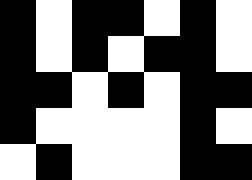[["black", "white", "black", "black", "white", "black", "white"], ["black", "white", "black", "white", "black", "black", "white"], ["black", "black", "white", "black", "white", "black", "black"], ["black", "white", "white", "white", "white", "black", "white"], ["white", "black", "white", "white", "white", "black", "black"]]